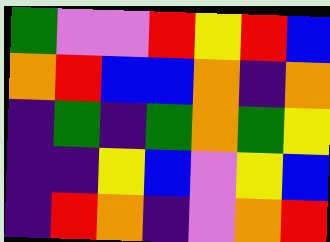[["green", "violet", "violet", "red", "yellow", "red", "blue"], ["orange", "red", "blue", "blue", "orange", "indigo", "orange"], ["indigo", "green", "indigo", "green", "orange", "green", "yellow"], ["indigo", "indigo", "yellow", "blue", "violet", "yellow", "blue"], ["indigo", "red", "orange", "indigo", "violet", "orange", "red"]]